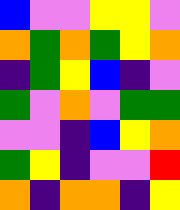[["blue", "violet", "violet", "yellow", "yellow", "violet"], ["orange", "green", "orange", "green", "yellow", "orange"], ["indigo", "green", "yellow", "blue", "indigo", "violet"], ["green", "violet", "orange", "violet", "green", "green"], ["violet", "violet", "indigo", "blue", "yellow", "orange"], ["green", "yellow", "indigo", "violet", "violet", "red"], ["orange", "indigo", "orange", "orange", "indigo", "yellow"]]